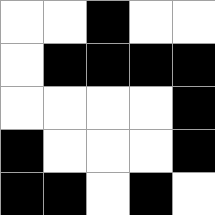[["white", "white", "black", "white", "white"], ["white", "black", "black", "black", "black"], ["white", "white", "white", "white", "black"], ["black", "white", "white", "white", "black"], ["black", "black", "white", "black", "white"]]